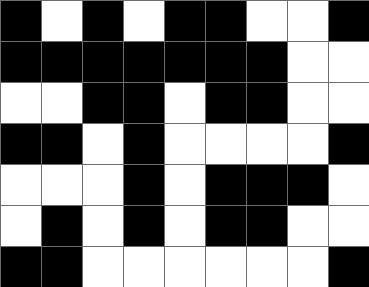[["black", "white", "black", "white", "black", "black", "white", "white", "black"], ["black", "black", "black", "black", "black", "black", "black", "white", "white"], ["white", "white", "black", "black", "white", "black", "black", "white", "white"], ["black", "black", "white", "black", "white", "white", "white", "white", "black"], ["white", "white", "white", "black", "white", "black", "black", "black", "white"], ["white", "black", "white", "black", "white", "black", "black", "white", "white"], ["black", "black", "white", "white", "white", "white", "white", "white", "black"]]